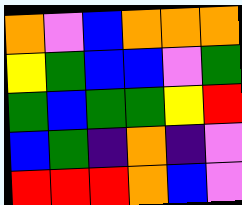[["orange", "violet", "blue", "orange", "orange", "orange"], ["yellow", "green", "blue", "blue", "violet", "green"], ["green", "blue", "green", "green", "yellow", "red"], ["blue", "green", "indigo", "orange", "indigo", "violet"], ["red", "red", "red", "orange", "blue", "violet"]]